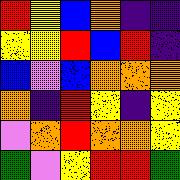[["red", "yellow", "blue", "orange", "indigo", "indigo"], ["yellow", "yellow", "red", "blue", "red", "indigo"], ["blue", "violet", "blue", "orange", "orange", "orange"], ["orange", "indigo", "red", "yellow", "indigo", "yellow"], ["violet", "orange", "red", "orange", "orange", "yellow"], ["green", "violet", "yellow", "red", "red", "green"]]